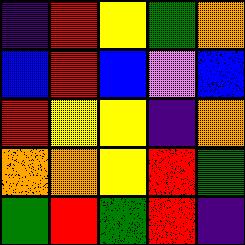[["indigo", "red", "yellow", "green", "orange"], ["blue", "red", "blue", "violet", "blue"], ["red", "yellow", "yellow", "indigo", "orange"], ["orange", "orange", "yellow", "red", "green"], ["green", "red", "green", "red", "indigo"]]